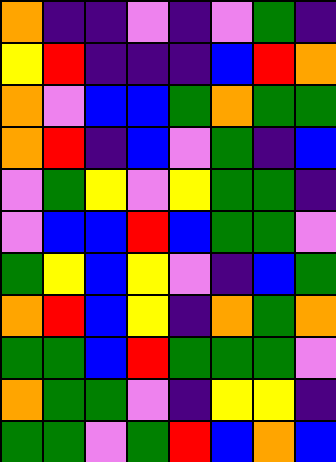[["orange", "indigo", "indigo", "violet", "indigo", "violet", "green", "indigo"], ["yellow", "red", "indigo", "indigo", "indigo", "blue", "red", "orange"], ["orange", "violet", "blue", "blue", "green", "orange", "green", "green"], ["orange", "red", "indigo", "blue", "violet", "green", "indigo", "blue"], ["violet", "green", "yellow", "violet", "yellow", "green", "green", "indigo"], ["violet", "blue", "blue", "red", "blue", "green", "green", "violet"], ["green", "yellow", "blue", "yellow", "violet", "indigo", "blue", "green"], ["orange", "red", "blue", "yellow", "indigo", "orange", "green", "orange"], ["green", "green", "blue", "red", "green", "green", "green", "violet"], ["orange", "green", "green", "violet", "indigo", "yellow", "yellow", "indigo"], ["green", "green", "violet", "green", "red", "blue", "orange", "blue"]]